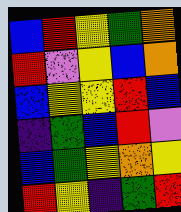[["blue", "red", "yellow", "green", "orange"], ["red", "violet", "yellow", "blue", "orange"], ["blue", "yellow", "yellow", "red", "blue"], ["indigo", "green", "blue", "red", "violet"], ["blue", "green", "yellow", "orange", "yellow"], ["red", "yellow", "indigo", "green", "red"]]